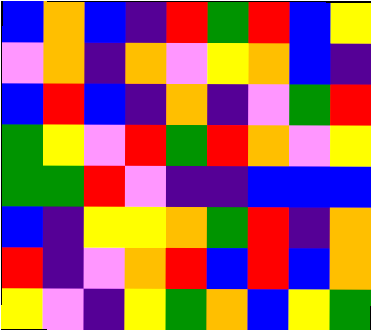[["blue", "orange", "blue", "indigo", "red", "green", "red", "blue", "yellow"], ["violet", "orange", "indigo", "orange", "violet", "yellow", "orange", "blue", "indigo"], ["blue", "red", "blue", "indigo", "orange", "indigo", "violet", "green", "red"], ["green", "yellow", "violet", "red", "green", "red", "orange", "violet", "yellow"], ["green", "green", "red", "violet", "indigo", "indigo", "blue", "blue", "blue"], ["blue", "indigo", "yellow", "yellow", "orange", "green", "red", "indigo", "orange"], ["red", "indigo", "violet", "orange", "red", "blue", "red", "blue", "orange"], ["yellow", "violet", "indigo", "yellow", "green", "orange", "blue", "yellow", "green"]]